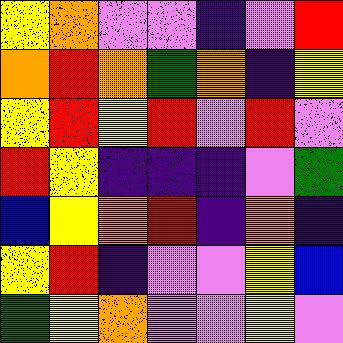[["yellow", "orange", "violet", "violet", "indigo", "violet", "red"], ["orange", "red", "orange", "green", "orange", "indigo", "yellow"], ["yellow", "red", "yellow", "red", "violet", "red", "violet"], ["red", "yellow", "indigo", "indigo", "indigo", "violet", "green"], ["blue", "yellow", "orange", "red", "indigo", "orange", "indigo"], ["yellow", "red", "indigo", "violet", "violet", "yellow", "blue"], ["green", "yellow", "orange", "violet", "violet", "yellow", "violet"]]